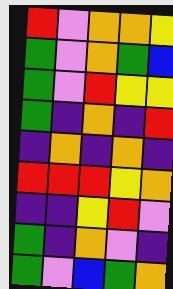[["red", "violet", "orange", "orange", "yellow"], ["green", "violet", "orange", "green", "blue"], ["green", "violet", "red", "yellow", "yellow"], ["green", "indigo", "orange", "indigo", "red"], ["indigo", "orange", "indigo", "orange", "indigo"], ["red", "red", "red", "yellow", "orange"], ["indigo", "indigo", "yellow", "red", "violet"], ["green", "indigo", "orange", "violet", "indigo"], ["green", "violet", "blue", "green", "orange"]]